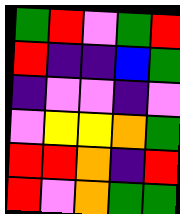[["green", "red", "violet", "green", "red"], ["red", "indigo", "indigo", "blue", "green"], ["indigo", "violet", "violet", "indigo", "violet"], ["violet", "yellow", "yellow", "orange", "green"], ["red", "red", "orange", "indigo", "red"], ["red", "violet", "orange", "green", "green"]]